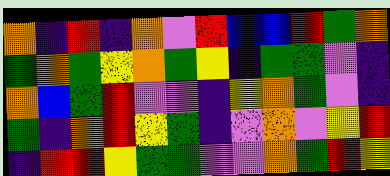[["orange", "indigo", "red", "indigo", "orange", "violet", "red", "blue", "blue", "red", "green", "orange"], ["green", "orange", "green", "yellow", "orange", "green", "yellow", "indigo", "green", "green", "violet", "indigo"], ["orange", "blue", "green", "red", "violet", "violet", "indigo", "yellow", "orange", "green", "violet", "indigo"], ["green", "indigo", "orange", "red", "yellow", "green", "indigo", "violet", "orange", "violet", "yellow", "red"], ["indigo", "red", "red", "yellow", "green", "green", "violet", "violet", "orange", "green", "red", "yellow"]]